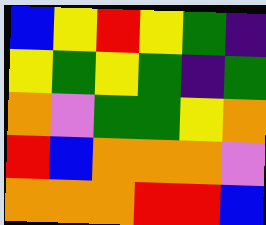[["blue", "yellow", "red", "yellow", "green", "indigo"], ["yellow", "green", "yellow", "green", "indigo", "green"], ["orange", "violet", "green", "green", "yellow", "orange"], ["red", "blue", "orange", "orange", "orange", "violet"], ["orange", "orange", "orange", "red", "red", "blue"]]